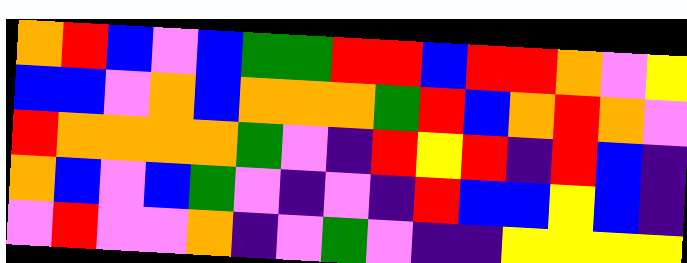[["orange", "red", "blue", "violet", "blue", "green", "green", "red", "red", "blue", "red", "red", "orange", "violet", "yellow"], ["blue", "blue", "violet", "orange", "blue", "orange", "orange", "orange", "green", "red", "blue", "orange", "red", "orange", "violet"], ["red", "orange", "orange", "orange", "orange", "green", "violet", "indigo", "red", "yellow", "red", "indigo", "red", "blue", "indigo"], ["orange", "blue", "violet", "blue", "green", "violet", "indigo", "violet", "indigo", "red", "blue", "blue", "yellow", "blue", "indigo"], ["violet", "red", "violet", "violet", "orange", "indigo", "violet", "green", "violet", "indigo", "indigo", "yellow", "yellow", "yellow", "yellow"]]